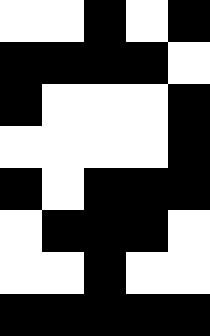[["white", "white", "black", "white", "black"], ["black", "black", "black", "black", "white"], ["black", "white", "white", "white", "black"], ["white", "white", "white", "white", "black"], ["black", "white", "black", "black", "black"], ["white", "black", "black", "black", "white"], ["white", "white", "black", "white", "white"], ["black", "black", "black", "black", "black"]]